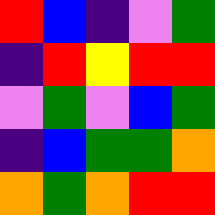[["red", "blue", "indigo", "violet", "green"], ["indigo", "red", "yellow", "red", "red"], ["violet", "green", "violet", "blue", "green"], ["indigo", "blue", "green", "green", "orange"], ["orange", "green", "orange", "red", "red"]]